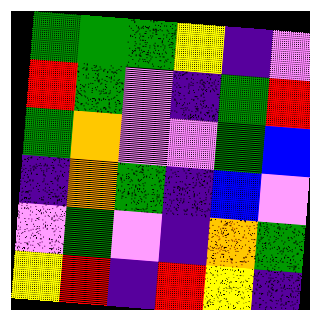[["green", "green", "green", "yellow", "indigo", "violet"], ["red", "green", "violet", "indigo", "green", "red"], ["green", "orange", "violet", "violet", "green", "blue"], ["indigo", "orange", "green", "indigo", "blue", "violet"], ["violet", "green", "violet", "indigo", "orange", "green"], ["yellow", "red", "indigo", "red", "yellow", "indigo"]]